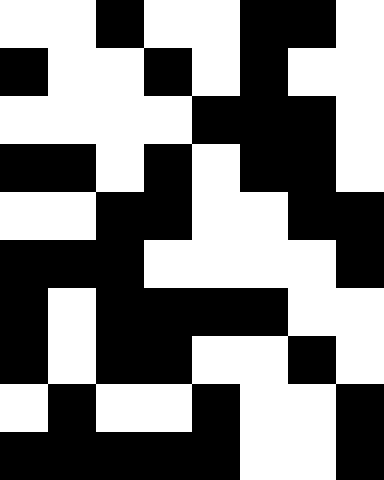[["white", "white", "black", "white", "white", "black", "black", "white"], ["black", "white", "white", "black", "white", "black", "white", "white"], ["white", "white", "white", "white", "black", "black", "black", "white"], ["black", "black", "white", "black", "white", "black", "black", "white"], ["white", "white", "black", "black", "white", "white", "black", "black"], ["black", "black", "black", "white", "white", "white", "white", "black"], ["black", "white", "black", "black", "black", "black", "white", "white"], ["black", "white", "black", "black", "white", "white", "black", "white"], ["white", "black", "white", "white", "black", "white", "white", "black"], ["black", "black", "black", "black", "black", "white", "white", "black"]]